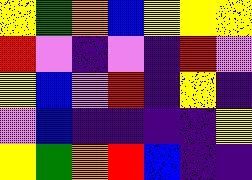[["yellow", "green", "orange", "blue", "yellow", "yellow", "yellow"], ["red", "violet", "indigo", "violet", "indigo", "red", "violet"], ["yellow", "blue", "violet", "red", "indigo", "yellow", "indigo"], ["violet", "blue", "indigo", "indigo", "indigo", "indigo", "yellow"], ["yellow", "green", "orange", "red", "blue", "indigo", "indigo"]]